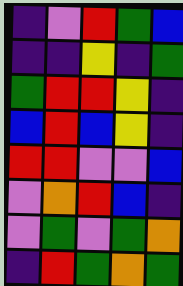[["indigo", "violet", "red", "green", "blue"], ["indigo", "indigo", "yellow", "indigo", "green"], ["green", "red", "red", "yellow", "indigo"], ["blue", "red", "blue", "yellow", "indigo"], ["red", "red", "violet", "violet", "blue"], ["violet", "orange", "red", "blue", "indigo"], ["violet", "green", "violet", "green", "orange"], ["indigo", "red", "green", "orange", "green"]]